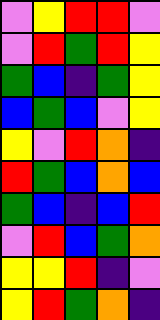[["violet", "yellow", "red", "red", "violet"], ["violet", "red", "green", "red", "yellow"], ["green", "blue", "indigo", "green", "yellow"], ["blue", "green", "blue", "violet", "yellow"], ["yellow", "violet", "red", "orange", "indigo"], ["red", "green", "blue", "orange", "blue"], ["green", "blue", "indigo", "blue", "red"], ["violet", "red", "blue", "green", "orange"], ["yellow", "yellow", "red", "indigo", "violet"], ["yellow", "red", "green", "orange", "indigo"]]